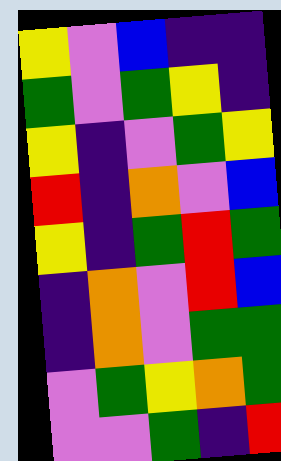[["yellow", "violet", "blue", "indigo", "indigo"], ["green", "violet", "green", "yellow", "indigo"], ["yellow", "indigo", "violet", "green", "yellow"], ["red", "indigo", "orange", "violet", "blue"], ["yellow", "indigo", "green", "red", "green"], ["indigo", "orange", "violet", "red", "blue"], ["indigo", "orange", "violet", "green", "green"], ["violet", "green", "yellow", "orange", "green"], ["violet", "violet", "green", "indigo", "red"]]